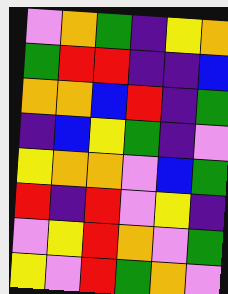[["violet", "orange", "green", "indigo", "yellow", "orange"], ["green", "red", "red", "indigo", "indigo", "blue"], ["orange", "orange", "blue", "red", "indigo", "green"], ["indigo", "blue", "yellow", "green", "indigo", "violet"], ["yellow", "orange", "orange", "violet", "blue", "green"], ["red", "indigo", "red", "violet", "yellow", "indigo"], ["violet", "yellow", "red", "orange", "violet", "green"], ["yellow", "violet", "red", "green", "orange", "violet"]]